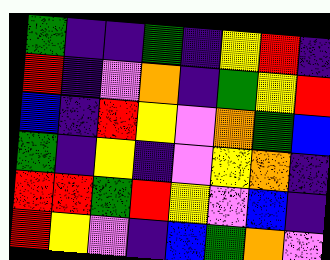[["green", "indigo", "indigo", "green", "indigo", "yellow", "red", "indigo"], ["red", "indigo", "violet", "orange", "indigo", "green", "yellow", "red"], ["blue", "indigo", "red", "yellow", "violet", "orange", "green", "blue"], ["green", "indigo", "yellow", "indigo", "violet", "yellow", "orange", "indigo"], ["red", "red", "green", "red", "yellow", "violet", "blue", "indigo"], ["red", "yellow", "violet", "indigo", "blue", "green", "orange", "violet"]]